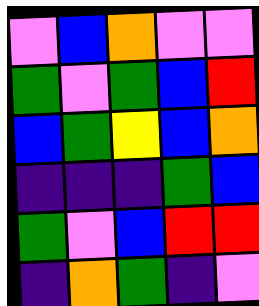[["violet", "blue", "orange", "violet", "violet"], ["green", "violet", "green", "blue", "red"], ["blue", "green", "yellow", "blue", "orange"], ["indigo", "indigo", "indigo", "green", "blue"], ["green", "violet", "blue", "red", "red"], ["indigo", "orange", "green", "indigo", "violet"]]